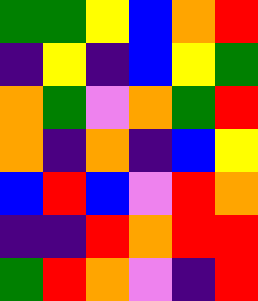[["green", "green", "yellow", "blue", "orange", "red"], ["indigo", "yellow", "indigo", "blue", "yellow", "green"], ["orange", "green", "violet", "orange", "green", "red"], ["orange", "indigo", "orange", "indigo", "blue", "yellow"], ["blue", "red", "blue", "violet", "red", "orange"], ["indigo", "indigo", "red", "orange", "red", "red"], ["green", "red", "orange", "violet", "indigo", "red"]]